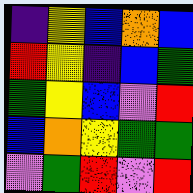[["indigo", "yellow", "blue", "orange", "blue"], ["red", "yellow", "indigo", "blue", "green"], ["green", "yellow", "blue", "violet", "red"], ["blue", "orange", "yellow", "green", "green"], ["violet", "green", "red", "violet", "red"]]